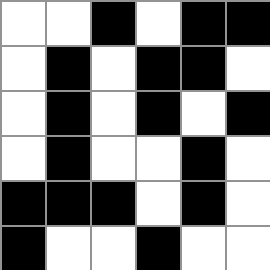[["white", "white", "black", "white", "black", "black"], ["white", "black", "white", "black", "black", "white"], ["white", "black", "white", "black", "white", "black"], ["white", "black", "white", "white", "black", "white"], ["black", "black", "black", "white", "black", "white"], ["black", "white", "white", "black", "white", "white"]]